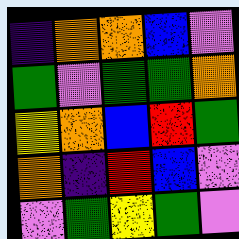[["indigo", "orange", "orange", "blue", "violet"], ["green", "violet", "green", "green", "orange"], ["yellow", "orange", "blue", "red", "green"], ["orange", "indigo", "red", "blue", "violet"], ["violet", "green", "yellow", "green", "violet"]]